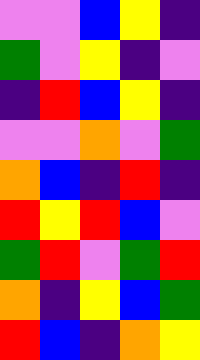[["violet", "violet", "blue", "yellow", "indigo"], ["green", "violet", "yellow", "indigo", "violet"], ["indigo", "red", "blue", "yellow", "indigo"], ["violet", "violet", "orange", "violet", "green"], ["orange", "blue", "indigo", "red", "indigo"], ["red", "yellow", "red", "blue", "violet"], ["green", "red", "violet", "green", "red"], ["orange", "indigo", "yellow", "blue", "green"], ["red", "blue", "indigo", "orange", "yellow"]]